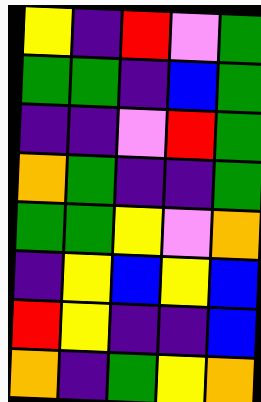[["yellow", "indigo", "red", "violet", "green"], ["green", "green", "indigo", "blue", "green"], ["indigo", "indigo", "violet", "red", "green"], ["orange", "green", "indigo", "indigo", "green"], ["green", "green", "yellow", "violet", "orange"], ["indigo", "yellow", "blue", "yellow", "blue"], ["red", "yellow", "indigo", "indigo", "blue"], ["orange", "indigo", "green", "yellow", "orange"]]